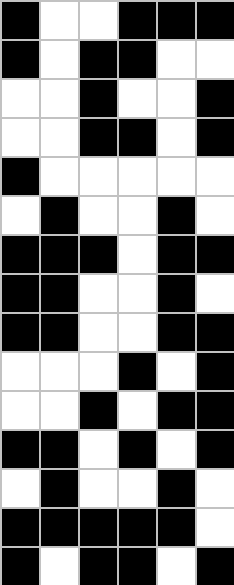[["black", "white", "white", "black", "black", "black"], ["black", "white", "black", "black", "white", "white"], ["white", "white", "black", "white", "white", "black"], ["white", "white", "black", "black", "white", "black"], ["black", "white", "white", "white", "white", "white"], ["white", "black", "white", "white", "black", "white"], ["black", "black", "black", "white", "black", "black"], ["black", "black", "white", "white", "black", "white"], ["black", "black", "white", "white", "black", "black"], ["white", "white", "white", "black", "white", "black"], ["white", "white", "black", "white", "black", "black"], ["black", "black", "white", "black", "white", "black"], ["white", "black", "white", "white", "black", "white"], ["black", "black", "black", "black", "black", "white"], ["black", "white", "black", "black", "white", "black"]]